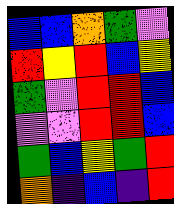[["blue", "blue", "orange", "green", "violet"], ["red", "yellow", "red", "blue", "yellow"], ["green", "violet", "red", "red", "blue"], ["violet", "violet", "red", "red", "blue"], ["green", "blue", "yellow", "green", "red"], ["orange", "indigo", "blue", "indigo", "red"]]